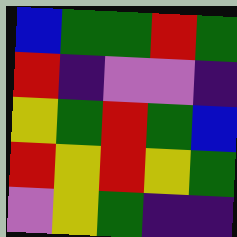[["blue", "green", "green", "red", "green"], ["red", "indigo", "violet", "violet", "indigo"], ["yellow", "green", "red", "green", "blue"], ["red", "yellow", "red", "yellow", "green"], ["violet", "yellow", "green", "indigo", "indigo"]]